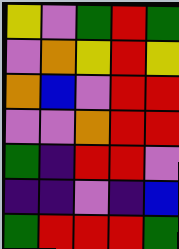[["yellow", "violet", "green", "red", "green"], ["violet", "orange", "yellow", "red", "yellow"], ["orange", "blue", "violet", "red", "red"], ["violet", "violet", "orange", "red", "red"], ["green", "indigo", "red", "red", "violet"], ["indigo", "indigo", "violet", "indigo", "blue"], ["green", "red", "red", "red", "green"]]